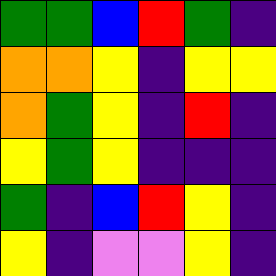[["green", "green", "blue", "red", "green", "indigo"], ["orange", "orange", "yellow", "indigo", "yellow", "yellow"], ["orange", "green", "yellow", "indigo", "red", "indigo"], ["yellow", "green", "yellow", "indigo", "indigo", "indigo"], ["green", "indigo", "blue", "red", "yellow", "indigo"], ["yellow", "indigo", "violet", "violet", "yellow", "indigo"]]